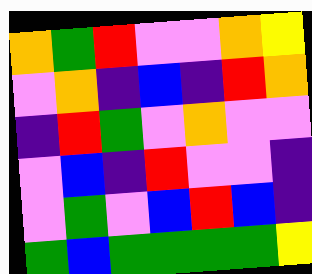[["orange", "green", "red", "violet", "violet", "orange", "yellow"], ["violet", "orange", "indigo", "blue", "indigo", "red", "orange"], ["indigo", "red", "green", "violet", "orange", "violet", "violet"], ["violet", "blue", "indigo", "red", "violet", "violet", "indigo"], ["violet", "green", "violet", "blue", "red", "blue", "indigo"], ["green", "blue", "green", "green", "green", "green", "yellow"]]